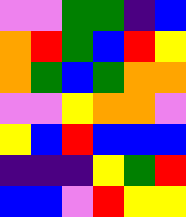[["violet", "violet", "green", "green", "indigo", "blue"], ["orange", "red", "green", "blue", "red", "yellow"], ["orange", "green", "blue", "green", "orange", "orange"], ["violet", "violet", "yellow", "orange", "orange", "violet"], ["yellow", "blue", "red", "blue", "blue", "blue"], ["indigo", "indigo", "indigo", "yellow", "green", "red"], ["blue", "blue", "violet", "red", "yellow", "yellow"]]